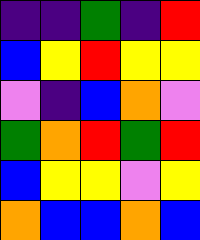[["indigo", "indigo", "green", "indigo", "red"], ["blue", "yellow", "red", "yellow", "yellow"], ["violet", "indigo", "blue", "orange", "violet"], ["green", "orange", "red", "green", "red"], ["blue", "yellow", "yellow", "violet", "yellow"], ["orange", "blue", "blue", "orange", "blue"]]